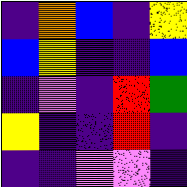[["indigo", "orange", "blue", "indigo", "yellow"], ["blue", "yellow", "indigo", "indigo", "blue"], ["indigo", "violet", "indigo", "red", "green"], ["yellow", "indigo", "indigo", "red", "indigo"], ["indigo", "indigo", "violet", "violet", "indigo"]]